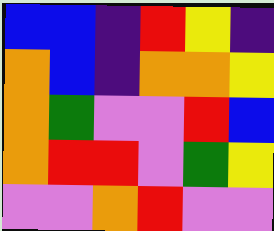[["blue", "blue", "indigo", "red", "yellow", "indigo"], ["orange", "blue", "indigo", "orange", "orange", "yellow"], ["orange", "green", "violet", "violet", "red", "blue"], ["orange", "red", "red", "violet", "green", "yellow"], ["violet", "violet", "orange", "red", "violet", "violet"]]